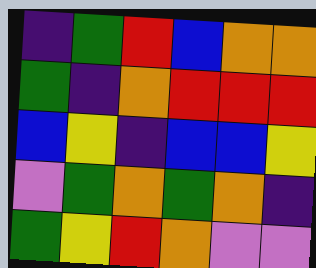[["indigo", "green", "red", "blue", "orange", "orange"], ["green", "indigo", "orange", "red", "red", "red"], ["blue", "yellow", "indigo", "blue", "blue", "yellow"], ["violet", "green", "orange", "green", "orange", "indigo"], ["green", "yellow", "red", "orange", "violet", "violet"]]